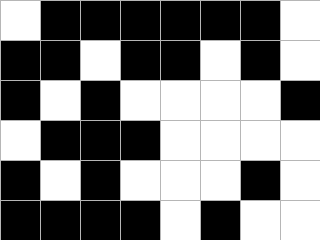[["white", "black", "black", "black", "black", "black", "black", "white"], ["black", "black", "white", "black", "black", "white", "black", "white"], ["black", "white", "black", "white", "white", "white", "white", "black"], ["white", "black", "black", "black", "white", "white", "white", "white"], ["black", "white", "black", "white", "white", "white", "black", "white"], ["black", "black", "black", "black", "white", "black", "white", "white"]]